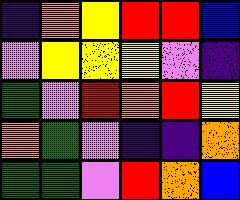[["indigo", "orange", "yellow", "red", "red", "blue"], ["violet", "yellow", "yellow", "yellow", "violet", "indigo"], ["green", "violet", "red", "orange", "red", "yellow"], ["orange", "green", "violet", "indigo", "indigo", "orange"], ["green", "green", "violet", "red", "orange", "blue"]]